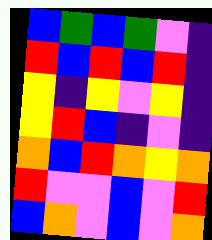[["blue", "green", "blue", "green", "violet", "indigo"], ["red", "blue", "red", "blue", "red", "indigo"], ["yellow", "indigo", "yellow", "violet", "yellow", "indigo"], ["yellow", "red", "blue", "indigo", "violet", "indigo"], ["orange", "blue", "red", "orange", "yellow", "orange"], ["red", "violet", "violet", "blue", "violet", "red"], ["blue", "orange", "violet", "blue", "violet", "orange"]]